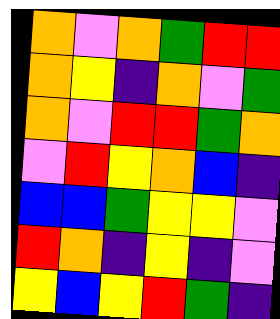[["orange", "violet", "orange", "green", "red", "red"], ["orange", "yellow", "indigo", "orange", "violet", "green"], ["orange", "violet", "red", "red", "green", "orange"], ["violet", "red", "yellow", "orange", "blue", "indigo"], ["blue", "blue", "green", "yellow", "yellow", "violet"], ["red", "orange", "indigo", "yellow", "indigo", "violet"], ["yellow", "blue", "yellow", "red", "green", "indigo"]]